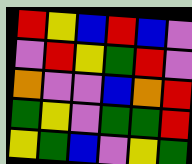[["red", "yellow", "blue", "red", "blue", "violet"], ["violet", "red", "yellow", "green", "red", "violet"], ["orange", "violet", "violet", "blue", "orange", "red"], ["green", "yellow", "violet", "green", "green", "red"], ["yellow", "green", "blue", "violet", "yellow", "green"]]